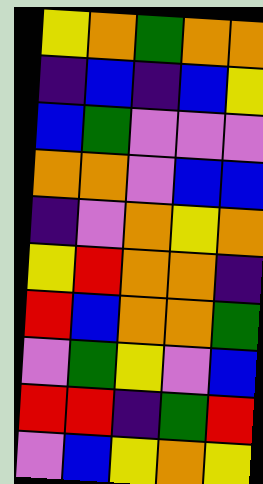[["yellow", "orange", "green", "orange", "orange"], ["indigo", "blue", "indigo", "blue", "yellow"], ["blue", "green", "violet", "violet", "violet"], ["orange", "orange", "violet", "blue", "blue"], ["indigo", "violet", "orange", "yellow", "orange"], ["yellow", "red", "orange", "orange", "indigo"], ["red", "blue", "orange", "orange", "green"], ["violet", "green", "yellow", "violet", "blue"], ["red", "red", "indigo", "green", "red"], ["violet", "blue", "yellow", "orange", "yellow"]]